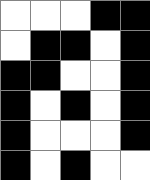[["white", "white", "white", "black", "black"], ["white", "black", "black", "white", "black"], ["black", "black", "white", "white", "black"], ["black", "white", "black", "white", "black"], ["black", "white", "white", "white", "black"], ["black", "white", "black", "white", "white"]]